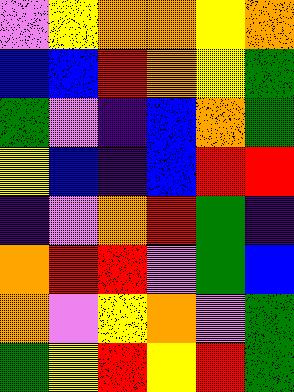[["violet", "yellow", "orange", "orange", "yellow", "orange"], ["blue", "blue", "red", "orange", "yellow", "green"], ["green", "violet", "indigo", "blue", "orange", "green"], ["yellow", "blue", "indigo", "blue", "red", "red"], ["indigo", "violet", "orange", "red", "green", "indigo"], ["orange", "red", "red", "violet", "green", "blue"], ["orange", "violet", "yellow", "orange", "violet", "green"], ["green", "yellow", "red", "yellow", "red", "green"]]